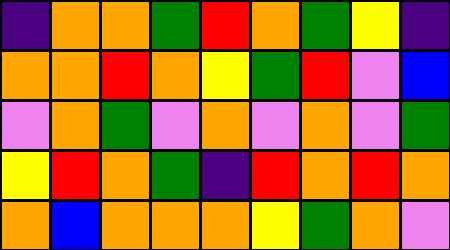[["indigo", "orange", "orange", "green", "red", "orange", "green", "yellow", "indigo"], ["orange", "orange", "red", "orange", "yellow", "green", "red", "violet", "blue"], ["violet", "orange", "green", "violet", "orange", "violet", "orange", "violet", "green"], ["yellow", "red", "orange", "green", "indigo", "red", "orange", "red", "orange"], ["orange", "blue", "orange", "orange", "orange", "yellow", "green", "orange", "violet"]]